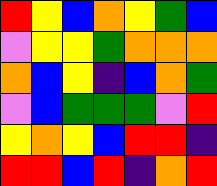[["red", "yellow", "blue", "orange", "yellow", "green", "blue"], ["violet", "yellow", "yellow", "green", "orange", "orange", "orange"], ["orange", "blue", "yellow", "indigo", "blue", "orange", "green"], ["violet", "blue", "green", "green", "green", "violet", "red"], ["yellow", "orange", "yellow", "blue", "red", "red", "indigo"], ["red", "red", "blue", "red", "indigo", "orange", "red"]]